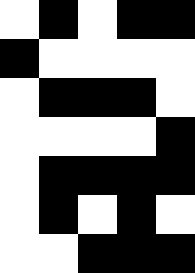[["white", "black", "white", "black", "black"], ["black", "white", "white", "white", "white"], ["white", "black", "black", "black", "white"], ["white", "white", "white", "white", "black"], ["white", "black", "black", "black", "black"], ["white", "black", "white", "black", "white"], ["white", "white", "black", "black", "black"]]